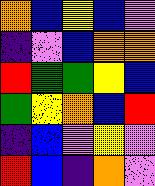[["orange", "blue", "yellow", "blue", "violet"], ["indigo", "violet", "blue", "orange", "orange"], ["red", "green", "green", "yellow", "blue"], ["green", "yellow", "orange", "blue", "red"], ["indigo", "blue", "violet", "yellow", "violet"], ["red", "blue", "indigo", "orange", "violet"]]